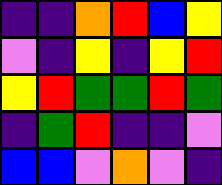[["indigo", "indigo", "orange", "red", "blue", "yellow"], ["violet", "indigo", "yellow", "indigo", "yellow", "red"], ["yellow", "red", "green", "green", "red", "green"], ["indigo", "green", "red", "indigo", "indigo", "violet"], ["blue", "blue", "violet", "orange", "violet", "indigo"]]